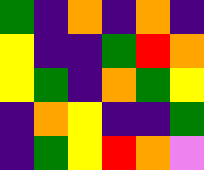[["green", "indigo", "orange", "indigo", "orange", "indigo"], ["yellow", "indigo", "indigo", "green", "red", "orange"], ["yellow", "green", "indigo", "orange", "green", "yellow"], ["indigo", "orange", "yellow", "indigo", "indigo", "green"], ["indigo", "green", "yellow", "red", "orange", "violet"]]